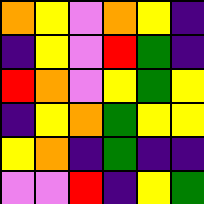[["orange", "yellow", "violet", "orange", "yellow", "indigo"], ["indigo", "yellow", "violet", "red", "green", "indigo"], ["red", "orange", "violet", "yellow", "green", "yellow"], ["indigo", "yellow", "orange", "green", "yellow", "yellow"], ["yellow", "orange", "indigo", "green", "indigo", "indigo"], ["violet", "violet", "red", "indigo", "yellow", "green"]]